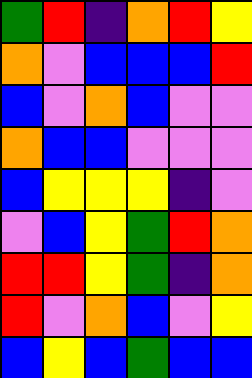[["green", "red", "indigo", "orange", "red", "yellow"], ["orange", "violet", "blue", "blue", "blue", "red"], ["blue", "violet", "orange", "blue", "violet", "violet"], ["orange", "blue", "blue", "violet", "violet", "violet"], ["blue", "yellow", "yellow", "yellow", "indigo", "violet"], ["violet", "blue", "yellow", "green", "red", "orange"], ["red", "red", "yellow", "green", "indigo", "orange"], ["red", "violet", "orange", "blue", "violet", "yellow"], ["blue", "yellow", "blue", "green", "blue", "blue"]]